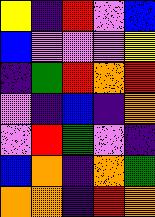[["yellow", "indigo", "red", "violet", "blue"], ["blue", "violet", "violet", "violet", "yellow"], ["indigo", "green", "red", "orange", "red"], ["violet", "indigo", "blue", "indigo", "orange"], ["violet", "red", "green", "violet", "indigo"], ["blue", "orange", "indigo", "orange", "green"], ["orange", "orange", "indigo", "red", "orange"]]